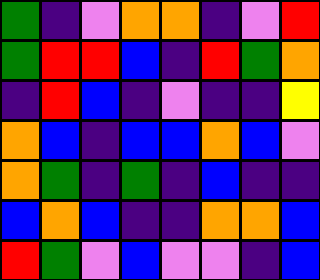[["green", "indigo", "violet", "orange", "orange", "indigo", "violet", "red"], ["green", "red", "red", "blue", "indigo", "red", "green", "orange"], ["indigo", "red", "blue", "indigo", "violet", "indigo", "indigo", "yellow"], ["orange", "blue", "indigo", "blue", "blue", "orange", "blue", "violet"], ["orange", "green", "indigo", "green", "indigo", "blue", "indigo", "indigo"], ["blue", "orange", "blue", "indigo", "indigo", "orange", "orange", "blue"], ["red", "green", "violet", "blue", "violet", "violet", "indigo", "blue"]]